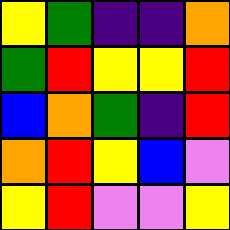[["yellow", "green", "indigo", "indigo", "orange"], ["green", "red", "yellow", "yellow", "red"], ["blue", "orange", "green", "indigo", "red"], ["orange", "red", "yellow", "blue", "violet"], ["yellow", "red", "violet", "violet", "yellow"]]